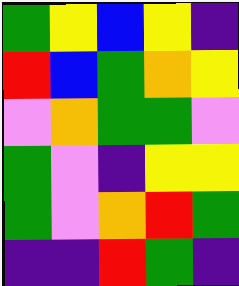[["green", "yellow", "blue", "yellow", "indigo"], ["red", "blue", "green", "orange", "yellow"], ["violet", "orange", "green", "green", "violet"], ["green", "violet", "indigo", "yellow", "yellow"], ["green", "violet", "orange", "red", "green"], ["indigo", "indigo", "red", "green", "indigo"]]